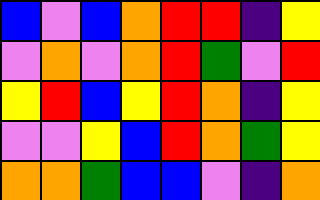[["blue", "violet", "blue", "orange", "red", "red", "indigo", "yellow"], ["violet", "orange", "violet", "orange", "red", "green", "violet", "red"], ["yellow", "red", "blue", "yellow", "red", "orange", "indigo", "yellow"], ["violet", "violet", "yellow", "blue", "red", "orange", "green", "yellow"], ["orange", "orange", "green", "blue", "blue", "violet", "indigo", "orange"]]